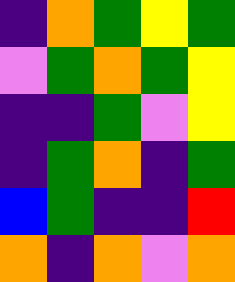[["indigo", "orange", "green", "yellow", "green"], ["violet", "green", "orange", "green", "yellow"], ["indigo", "indigo", "green", "violet", "yellow"], ["indigo", "green", "orange", "indigo", "green"], ["blue", "green", "indigo", "indigo", "red"], ["orange", "indigo", "orange", "violet", "orange"]]